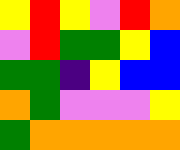[["yellow", "red", "yellow", "violet", "red", "orange"], ["violet", "red", "green", "green", "yellow", "blue"], ["green", "green", "indigo", "yellow", "blue", "blue"], ["orange", "green", "violet", "violet", "violet", "yellow"], ["green", "orange", "orange", "orange", "orange", "orange"]]